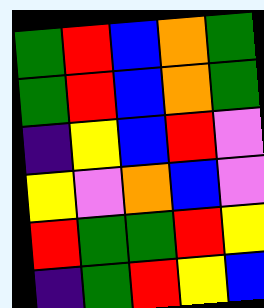[["green", "red", "blue", "orange", "green"], ["green", "red", "blue", "orange", "green"], ["indigo", "yellow", "blue", "red", "violet"], ["yellow", "violet", "orange", "blue", "violet"], ["red", "green", "green", "red", "yellow"], ["indigo", "green", "red", "yellow", "blue"]]